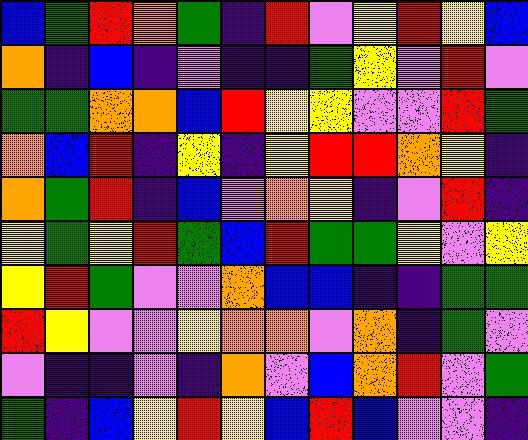[["blue", "green", "red", "orange", "green", "indigo", "red", "violet", "yellow", "red", "yellow", "blue"], ["orange", "indigo", "blue", "indigo", "violet", "indigo", "indigo", "green", "yellow", "violet", "red", "violet"], ["green", "green", "orange", "orange", "blue", "red", "yellow", "yellow", "violet", "violet", "red", "green"], ["orange", "blue", "red", "indigo", "yellow", "indigo", "yellow", "red", "red", "orange", "yellow", "indigo"], ["orange", "green", "red", "indigo", "blue", "violet", "orange", "yellow", "indigo", "violet", "red", "indigo"], ["yellow", "green", "yellow", "red", "green", "blue", "red", "green", "green", "yellow", "violet", "yellow"], ["yellow", "red", "green", "violet", "violet", "orange", "blue", "blue", "indigo", "indigo", "green", "green"], ["red", "yellow", "violet", "violet", "yellow", "orange", "orange", "violet", "orange", "indigo", "green", "violet"], ["violet", "indigo", "indigo", "violet", "indigo", "orange", "violet", "blue", "orange", "red", "violet", "green"], ["green", "indigo", "blue", "yellow", "red", "yellow", "blue", "red", "blue", "violet", "violet", "indigo"]]